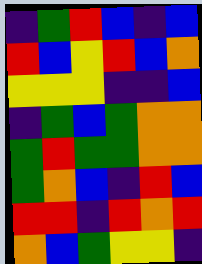[["indigo", "green", "red", "blue", "indigo", "blue"], ["red", "blue", "yellow", "red", "blue", "orange"], ["yellow", "yellow", "yellow", "indigo", "indigo", "blue"], ["indigo", "green", "blue", "green", "orange", "orange"], ["green", "red", "green", "green", "orange", "orange"], ["green", "orange", "blue", "indigo", "red", "blue"], ["red", "red", "indigo", "red", "orange", "red"], ["orange", "blue", "green", "yellow", "yellow", "indigo"]]